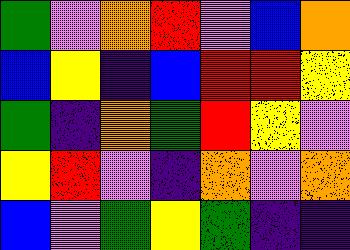[["green", "violet", "orange", "red", "violet", "blue", "orange"], ["blue", "yellow", "indigo", "blue", "red", "red", "yellow"], ["green", "indigo", "orange", "green", "red", "yellow", "violet"], ["yellow", "red", "violet", "indigo", "orange", "violet", "orange"], ["blue", "violet", "green", "yellow", "green", "indigo", "indigo"]]